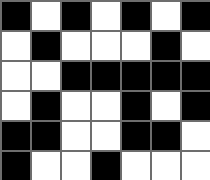[["black", "white", "black", "white", "black", "white", "black"], ["white", "black", "white", "white", "white", "black", "white"], ["white", "white", "black", "black", "black", "black", "black"], ["white", "black", "white", "white", "black", "white", "black"], ["black", "black", "white", "white", "black", "black", "white"], ["black", "white", "white", "black", "white", "white", "white"]]